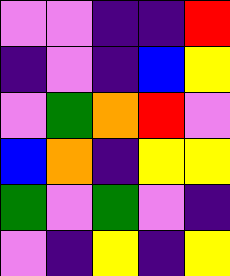[["violet", "violet", "indigo", "indigo", "red"], ["indigo", "violet", "indigo", "blue", "yellow"], ["violet", "green", "orange", "red", "violet"], ["blue", "orange", "indigo", "yellow", "yellow"], ["green", "violet", "green", "violet", "indigo"], ["violet", "indigo", "yellow", "indigo", "yellow"]]